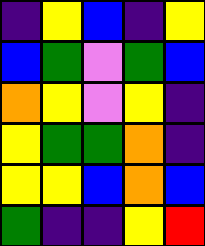[["indigo", "yellow", "blue", "indigo", "yellow"], ["blue", "green", "violet", "green", "blue"], ["orange", "yellow", "violet", "yellow", "indigo"], ["yellow", "green", "green", "orange", "indigo"], ["yellow", "yellow", "blue", "orange", "blue"], ["green", "indigo", "indigo", "yellow", "red"]]